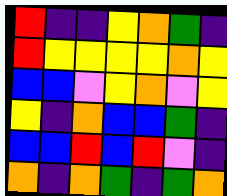[["red", "indigo", "indigo", "yellow", "orange", "green", "indigo"], ["red", "yellow", "yellow", "yellow", "yellow", "orange", "yellow"], ["blue", "blue", "violet", "yellow", "orange", "violet", "yellow"], ["yellow", "indigo", "orange", "blue", "blue", "green", "indigo"], ["blue", "blue", "red", "blue", "red", "violet", "indigo"], ["orange", "indigo", "orange", "green", "indigo", "green", "orange"]]